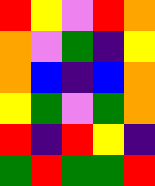[["red", "yellow", "violet", "red", "orange"], ["orange", "violet", "green", "indigo", "yellow"], ["orange", "blue", "indigo", "blue", "orange"], ["yellow", "green", "violet", "green", "orange"], ["red", "indigo", "red", "yellow", "indigo"], ["green", "red", "green", "green", "red"]]